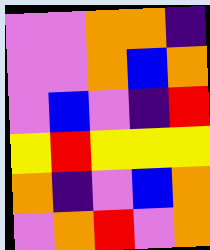[["violet", "violet", "orange", "orange", "indigo"], ["violet", "violet", "orange", "blue", "orange"], ["violet", "blue", "violet", "indigo", "red"], ["yellow", "red", "yellow", "yellow", "yellow"], ["orange", "indigo", "violet", "blue", "orange"], ["violet", "orange", "red", "violet", "orange"]]